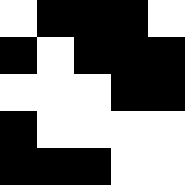[["white", "black", "black", "black", "white"], ["black", "white", "black", "black", "black"], ["white", "white", "white", "black", "black"], ["black", "white", "white", "white", "white"], ["black", "black", "black", "white", "white"]]